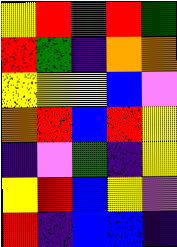[["yellow", "red", "green", "red", "green"], ["red", "green", "indigo", "orange", "orange"], ["yellow", "yellow", "yellow", "blue", "violet"], ["orange", "red", "blue", "red", "yellow"], ["indigo", "violet", "green", "indigo", "yellow"], ["yellow", "red", "blue", "yellow", "violet"], ["red", "indigo", "blue", "blue", "indigo"]]